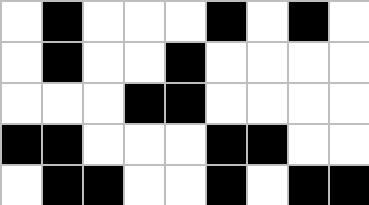[["white", "black", "white", "white", "white", "black", "white", "black", "white"], ["white", "black", "white", "white", "black", "white", "white", "white", "white"], ["white", "white", "white", "black", "black", "white", "white", "white", "white"], ["black", "black", "white", "white", "white", "black", "black", "white", "white"], ["white", "black", "black", "white", "white", "black", "white", "black", "black"]]